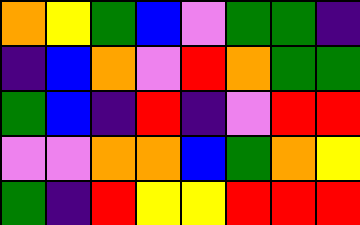[["orange", "yellow", "green", "blue", "violet", "green", "green", "indigo"], ["indigo", "blue", "orange", "violet", "red", "orange", "green", "green"], ["green", "blue", "indigo", "red", "indigo", "violet", "red", "red"], ["violet", "violet", "orange", "orange", "blue", "green", "orange", "yellow"], ["green", "indigo", "red", "yellow", "yellow", "red", "red", "red"]]